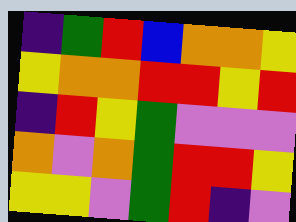[["indigo", "green", "red", "blue", "orange", "orange", "yellow"], ["yellow", "orange", "orange", "red", "red", "yellow", "red"], ["indigo", "red", "yellow", "green", "violet", "violet", "violet"], ["orange", "violet", "orange", "green", "red", "red", "yellow"], ["yellow", "yellow", "violet", "green", "red", "indigo", "violet"]]